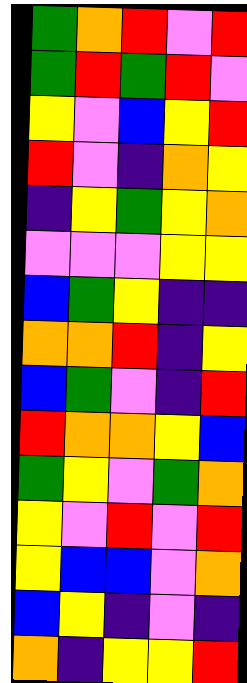[["green", "orange", "red", "violet", "red"], ["green", "red", "green", "red", "violet"], ["yellow", "violet", "blue", "yellow", "red"], ["red", "violet", "indigo", "orange", "yellow"], ["indigo", "yellow", "green", "yellow", "orange"], ["violet", "violet", "violet", "yellow", "yellow"], ["blue", "green", "yellow", "indigo", "indigo"], ["orange", "orange", "red", "indigo", "yellow"], ["blue", "green", "violet", "indigo", "red"], ["red", "orange", "orange", "yellow", "blue"], ["green", "yellow", "violet", "green", "orange"], ["yellow", "violet", "red", "violet", "red"], ["yellow", "blue", "blue", "violet", "orange"], ["blue", "yellow", "indigo", "violet", "indigo"], ["orange", "indigo", "yellow", "yellow", "red"]]